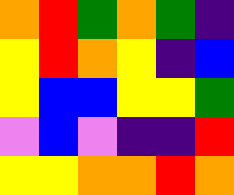[["orange", "red", "green", "orange", "green", "indigo"], ["yellow", "red", "orange", "yellow", "indigo", "blue"], ["yellow", "blue", "blue", "yellow", "yellow", "green"], ["violet", "blue", "violet", "indigo", "indigo", "red"], ["yellow", "yellow", "orange", "orange", "red", "orange"]]